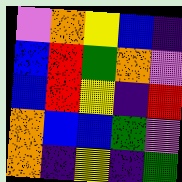[["violet", "orange", "yellow", "blue", "indigo"], ["blue", "red", "green", "orange", "violet"], ["blue", "red", "yellow", "indigo", "red"], ["orange", "blue", "blue", "green", "violet"], ["orange", "indigo", "yellow", "indigo", "green"]]